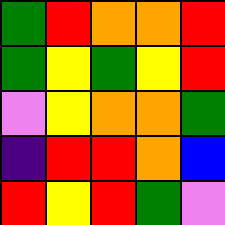[["green", "red", "orange", "orange", "red"], ["green", "yellow", "green", "yellow", "red"], ["violet", "yellow", "orange", "orange", "green"], ["indigo", "red", "red", "orange", "blue"], ["red", "yellow", "red", "green", "violet"]]